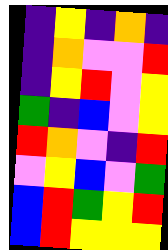[["indigo", "yellow", "indigo", "orange", "indigo"], ["indigo", "orange", "violet", "violet", "red"], ["indigo", "yellow", "red", "violet", "yellow"], ["green", "indigo", "blue", "violet", "yellow"], ["red", "orange", "violet", "indigo", "red"], ["violet", "yellow", "blue", "violet", "green"], ["blue", "red", "green", "yellow", "red"], ["blue", "red", "yellow", "yellow", "yellow"]]